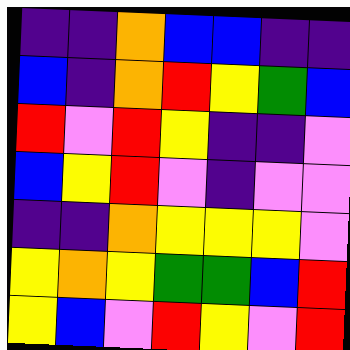[["indigo", "indigo", "orange", "blue", "blue", "indigo", "indigo"], ["blue", "indigo", "orange", "red", "yellow", "green", "blue"], ["red", "violet", "red", "yellow", "indigo", "indigo", "violet"], ["blue", "yellow", "red", "violet", "indigo", "violet", "violet"], ["indigo", "indigo", "orange", "yellow", "yellow", "yellow", "violet"], ["yellow", "orange", "yellow", "green", "green", "blue", "red"], ["yellow", "blue", "violet", "red", "yellow", "violet", "red"]]